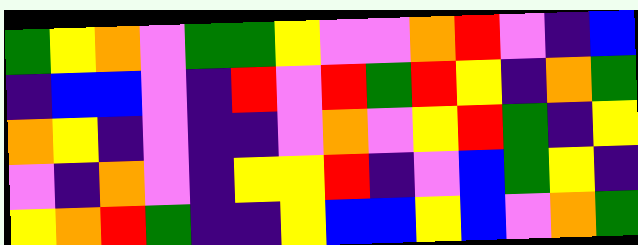[["green", "yellow", "orange", "violet", "green", "green", "yellow", "violet", "violet", "orange", "red", "violet", "indigo", "blue"], ["indigo", "blue", "blue", "violet", "indigo", "red", "violet", "red", "green", "red", "yellow", "indigo", "orange", "green"], ["orange", "yellow", "indigo", "violet", "indigo", "indigo", "violet", "orange", "violet", "yellow", "red", "green", "indigo", "yellow"], ["violet", "indigo", "orange", "violet", "indigo", "yellow", "yellow", "red", "indigo", "violet", "blue", "green", "yellow", "indigo"], ["yellow", "orange", "red", "green", "indigo", "indigo", "yellow", "blue", "blue", "yellow", "blue", "violet", "orange", "green"]]